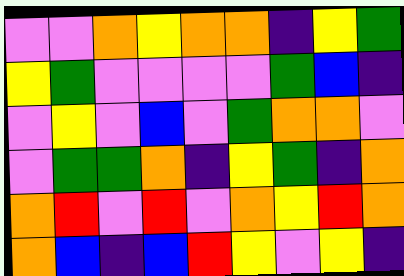[["violet", "violet", "orange", "yellow", "orange", "orange", "indigo", "yellow", "green"], ["yellow", "green", "violet", "violet", "violet", "violet", "green", "blue", "indigo"], ["violet", "yellow", "violet", "blue", "violet", "green", "orange", "orange", "violet"], ["violet", "green", "green", "orange", "indigo", "yellow", "green", "indigo", "orange"], ["orange", "red", "violet", "red", "violet", "orange", "yellow", "red", "orange"], ["orange", "blue", "indigo", "blue", "red", "yellow", "violet", "yellow", "indigo"]]